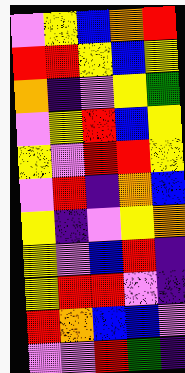[["violet", "yellow", "blue", "orange", "red"], ["red", "red", "yellow", "blue", "yellow"], ["orange", "indigo", "violet", "yellow", "green"], ["violet", "yellow", "red", "blue", "yellow"], ["yellow", "violet", "red", "red", "yellow"], ["violet", "red", "indigo", "orange", "blue"], ["yellow", "indigo", "violet", "yellow", "orange"], ["yellow", "violet", "blue", "red", "indigo"], ["yellow", "red", "red", "violet", "indigo"], ["red", "orange", "blue", "blue", "violet"], ["violet", "violet", "red", "green", "indigo"]]